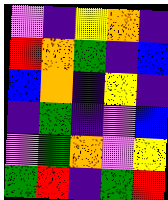[["violet", "indigo", "yellow", "orange", "indigo"], ["red", "orange", "green", "indigo", "blue"], ["blue", "orange", "indigo", "yellow", "indigo"], ["indigo", "green", "indigo", "violet", "blue"], ["violet", "green", "orange", "violet", "yellow"], ["green", "red", "indigo", "green", "red"]]